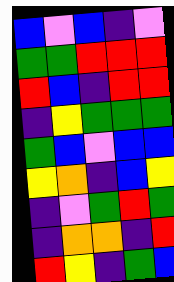[["blue", "violet", "blue", "indigo", "violet"], ["green", "green", "red", "red", "red"], ["red", "blue", "indigo", "red", "red"], ["indigo", "yellow", "green", "green", "green"], ["green", "blue", "violet", "blue", "blue"], ["yellow", "orange", "indigo", "blue", "yellow"], ["indigo", "violet", "green", "red", "green"], ["indigo", "orange", "orange", "indigo", "red"], ["red", "yellow", "indigo", "green", "blue"]]